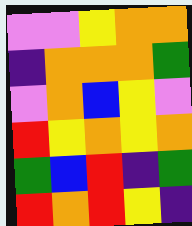[["violet", "violet", "yellow", "orange", "orange"], ["indigo", "orange", "orange", "orange", "green"], ["violet", "orange", "blue", "yellow", "violet"], ["red", "yellow", "orange", "yellow", "orange"], ["green", "blue", "red", "indigo", "green"], ["red", "orange", "red", "yellow", "indigo"]]